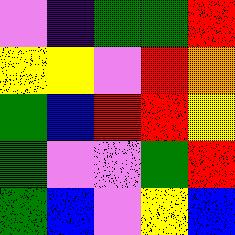[["violet", "indigo", "green", "green", "red"], ["yellow", "yellow", "violet", "red", "orange"], ["green", "blue", "red", "red", "yellow"], ["green", "violet", "violet", "green", "red"], ["green", "blue", "violet", "yellow", "blue"]]